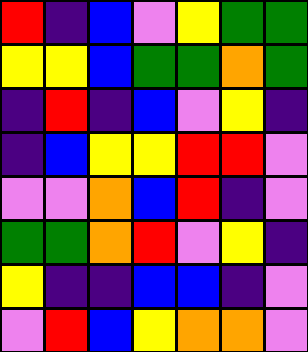[["red", "indigo", "blue", "violet", "yellow", "green", "green"], ["yellow", "yellow", "blue", "green", "green", "orange", "green"], ["indigo", "red", "indigo", "blue", "violet", "yellow", "indigo"], ["indigo", "blue", "yellow", "yellow", "red", "red", "violet"], ["violet", "violet", "orange", "blue", "red", "indigo", "violet"], ["green", "green", "orange", "red", "violet", "yellow", "indigo"], ["yellow", "indigo", "indigo", "blue", "blue", "indigo", "violet"], ["violet", "red", "blue", "yellow", "orange", "orange", "violet"]]